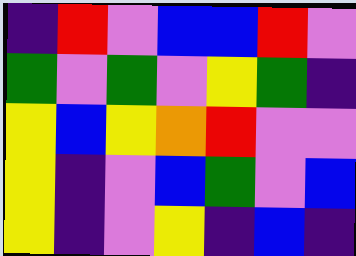[["indigo", "red", "violet", "blue", "blue", "red", "violet"], ["green", "violet", "green", "violet", "yellow", "green", "indigo"], ["yellow", "blue", "yellow", "orange", "red", "violet", "violet"], ["yellow", "indigo", "violet", "blue", "green", "violet", "blue"], ["yellow", "indigo", "violet", "yellow", "indigo", "blue", "indigo"]]